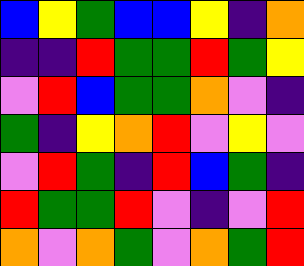[["blue", "yellow", "green", "blue", "blue", "yellow", "indigo", "orange"], ["indigo", "indigo", "red", "green", "green", "red", "green", "yellow"], ["violet", "red", "blue", "green", "green", "orange", "violet", "indigo"], ["green", "indigo", "yellow", "orange", "red", "violet", "yellow", "violet"], ["violet", "red", "green", "indigo", "red", "blue", "green", "indigo"], ["red", "green", "green", "red", "violet", "indigo", "violet", "red"], ["orange", "violet", "orange", "green", "violet", "orange", "green", "red"]]